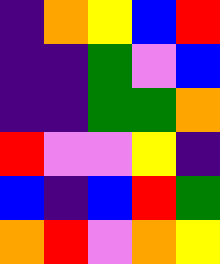[["indigo", "orange", "yellow", "blue", "red"], ["indigo", "indigo", "green", "violet", "blue"], ["indigo", "indigo", "green", "green", "orange"], ["red", "violet", "violet", "yellow", "indigo"], ["blue", "indigo", "blue", "red", "green"], ["orange", "red", "violet", "orange", "yellow"]]